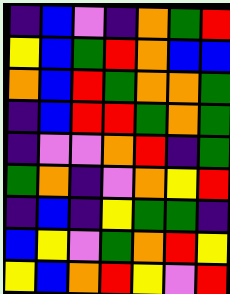[["indigo", "blue", "violet", "indigo", "orange", "green", "red"], ["yellow", "blue", "green", "red", "orange", "blue", "blue"], ["orange", "blue", "red", "green", "orange", "orange", "green"], ["indigo", "blue", "red", "red", "green", "orange", "green"], ["indigo", "violet", "violet", "orange", "red", "indigo", "green"], ["green", "orange", "indigo", "violet", "orange", "yellow", "red"], ["indigo", "blue", "indigo", "yellow", "green", "green", "indigo"], ["blue", "yellow", "violet", "green", "orange", "red", "yellow"], ["yellow", "blue", "orange", "red", "yellow", "violet", "red"]]